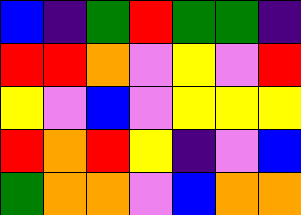[["blue", "indigo", "green", "red", "green", "green", "indigo"], ["red", "red", "orange", "violet", "yellow", "violet", "red"], ["yellow", "violet", "blue", "violet", "yellow", "yellow", "yellow"], ["red", "orange", "red", "yellow", "indigo", "violet", "blue"], ["green", "orange", "orange", "violet", "blue", "orange", "orange"]]